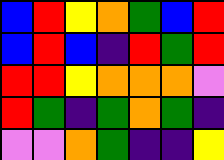[["blue", "red", "yellow", "orange", "green", "blue", "red"], ["blue", "red", "blue", "indigo", "red", "green", "red"], ["red", "red", "yellow", "orange", "orange", "orange", "violet"], ["red", "green", "indigo", "green", "orange", "green", "indigo"], ["violet", "violet", "orange", "green", "indigo", "indigo", "yellow"]]